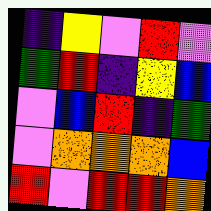[["indigo", "yellow", "violet", "red", "violet"], ["green", "red", "indigo", "yellow", "blue"], ["violet", "blue", "red", "indigo", "green"], ["violet", "orange", "orange", "orange", "blue"], ["red", "violet", "red", "red", "orange"]]